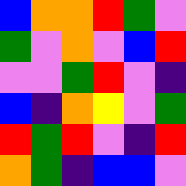[["blue", "orange", "orange", "red", "green", "violet"], ["green", "violet", "orange", "violet", "blue", "red"], ["violet", "violet", "green", "red", "violet", "indigo"], ["blue", "indigo", "orange", "yellow", "violet", "green"], ["red", "green", "red", "violet", "indigo", "red"], ["orange", "green", "indigo", "blue", "blue", "violet"]]